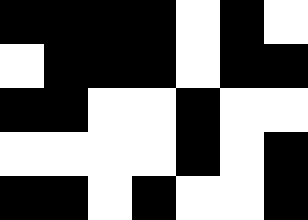[["black", "black", "black", "black", "white", "black", "white"], ["white", "black", "black", "black", "white", "black", "black"], ["black", "black", "white", "white", "black", "white", "white"], ["white", "white", "white", "white", "black", "white", "black"], ["black", "black", "white", "black", "white", "white", "black"]]